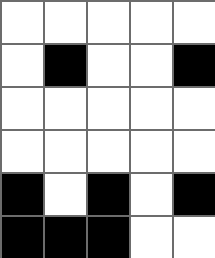[["white", "white", "white", "white", "white"], ["white", "black", "white", "white", "black"], ["white", "white", "white", "white", "white"], ["white", "white", "white", "white", "white"], ["black", "white", "black", "white", "black"], ["black", "black", "black", "white", "white"]]